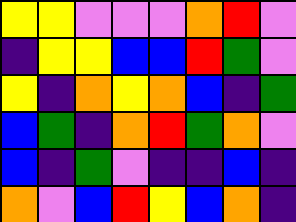[["yellow", "yellow", "violet", "violet", "violet", "orange", "red", "violet"], ["indigo", "yellow", "yellow", "blue", "blue", "red", "green", "violet"], ["yellow", "indigo", "orange", "yellow", "orange", "blue", "indigo", "green"], ["blue", "green", "indigo", "orange", "red", "green", "orange", "violet"], ["blue", "indigo", "green", "violet", "indigo", "indigo", "blue", "indigo"], ["orange", "violet", "blue", "red", "yellow", "blue", "orange", "indigo"]]